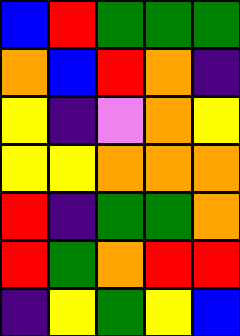[["blue", "red", "green", "green", "green"], ["orange", "blue", "red", "orange", "indigo"], ["yellow", "indigo", "violet", "orange", "yellow"], ["yellow", "yellow", "orange", "orange", "orange"], ["red", "indigo", "green", "green", "orange"], ["red", "green", "orange", "red", "red"], ["indigo", "yellow", "green", "yellow", "blue"]]